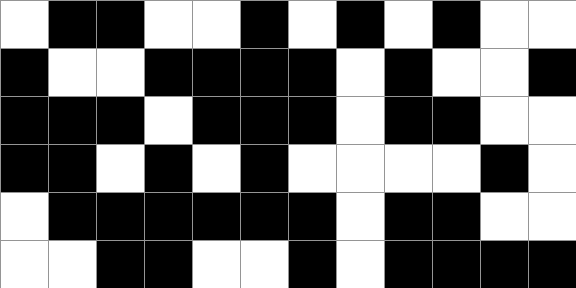[["white", "black", "black", "white", "white", "black", "white", "black", "white", "black", "white", "white"], ["black", "white", "white", "black", "black", "black", "black", "white", "black", "white", "white", "black"], ["black", "black", "black", "white", "black", "black", "black", "white", "black", "black", "white", "white"], ["black", "black", "white", "black", "white", "black", "white", "white", "white", "white", "black", "white"], ["white", "black", "black", "black", "black", "black", "black", "white", "black", "black", "white", "white"], ["white", "white", "black", "black", "white", "white", "black", "white", "black", "black", "black", "black"]]